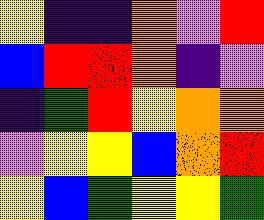[["yellow", "indigo", "indigo", "orange", "violet", "red"], ["blue", "red", "red", "orange", "indigo", "violet"], ["indigo", "green", "red", "yellow", "orange", "orange"], ["violet", "yellow", "yellow", "blue", "orange", "red"], ["yellow", "blue", "green", "yellow", "yellow", "green"]]